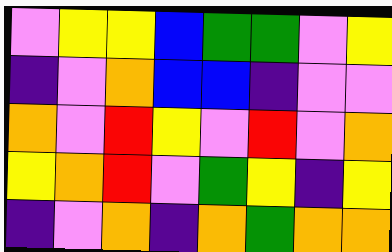[["violet", "yellow", "yellow", "blue", "green", "green", "violet", "yellow"], ["indigo", "violet", "orange", "blue", "blue", "indigo", "violet", "violet"], ["orange", "violet", "red", "yellow", "violet", "red", "violet", "orange"], ["yellow", "orange", "red", "violet", "green", "yellow", "indigo", "yellow"], ["indigo", "violet", "orange", "indigo", "orange", "green", "orange", "orange"]]